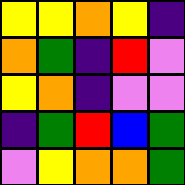[["yellow", "yellow", "orange", "yellow", "indigo"], ["orange", "green", "indigo", "red", "violet"], ["yellow", "orange", "indigo", "violet", "violet"], ["indigo", "green", "red", "blue", "green"], ["violet", "yellow", "orange", "orange", "green"]]